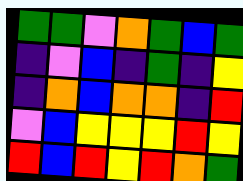[["green", "green", "violet", "orange", "green", "blue", "green"], ["indigo", "violet", "blue", "indigo", "green", "indigo", "yellow"], ["indigo", "orange", "blue", "orange", "orange", "indigo", "red"], ["violet", "blue", "yellow", "yellow", "yellow", "red", "yellow"], ["red", "blue", "red", "yellow", "red", "orange", "green"]]